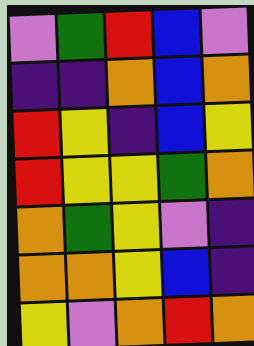[["violet", "green", "red", "blue", "violet"], ["indigo", "indigo", "orange", "blue", "orange"], ["red", "yellow", "indigo", "blue", "yellow"], ["red", "yellow", "yellow", "green", "orange"], ["orange", "green", "yellow", "violet", "indigo"], ["orange", "orange", "yellow", "blue", "indigo"], ["yellow", "violet", "orange", "red", "orange"]]